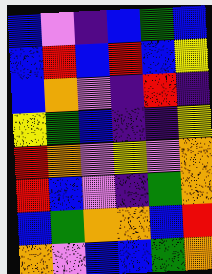[["blue", "violet", "indigo", "blue", "green", "blue"], ["blue", "red", "blue", "red", "blue", "yellow"], ["blue", "orange", "violet", "indigo", "red", "indigo"], ["yellow", "green", "blue", "indigo", "indigo", "yellow"], ["red", "orange", "violet", "yellow", "violet", "orange"], ["red", "blue", "violet", "indigo", "green", "orange"], ["blue", "green", "orange", "orange", "blue", "red"], ["orange", "violet", "blue", "blue", "green", "orange"]]